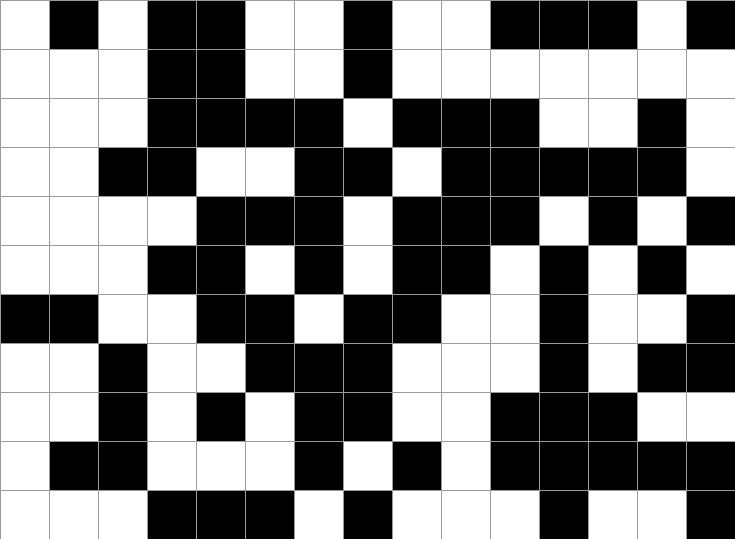[["white", "black", "white", "black", "black", "white", "white", "black", "white", "white", "black", "black", "black", "white", "black"], ["white", "white", "white", "black", "black", "white", "white", "black", "white", "white", "white", "white", "white", "white", "white"], ["white", "white", "white", "black", "black", "black", "black", "white", "black", "black", "black", "white", "white", "black", "white"], ["white", "white", "black", "black", "white", "white", "black", "black", "white", "black", "black", "black", "black", "black", "white"], ["white", "white", "white", "white", "black", "black", "black", "white", "black", "black", "black", "white", "black", "white", "black"], ["white", "white", "white", "black", "black", "white", "black", "white", "black", "black", "white", "black", "white", "black", "white"], ["black", "black", "white", "white", "black", "black", "white", "black", "black", "white", "white", "black", "white", "white", "black"], ["white", "white", "black", "white", "white", "black", "black", "black", "white", "white", "white", "black", "white", "black", "black"], ["white", "white", "black", "white", "black", "white", "black", "black", "white", "white", "black", "black", "black", "white", "white"], ["white", "black", "black", "white", "white", "white", "black", "white", "black", "white", "black", "black", "black", "black", "black"], ["white", "white", "white", "black", "black", "black", "white", "black", "white", "white", "white", "black", "white", "white", "black"]]